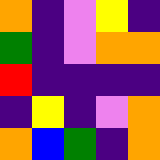[["orange", "indigo", "violet", "yellow", "indigo"], ["green", "indigo", "violet", "orange", "orange"], ["red", "indigo", "indigo", "indigo", "indigo"], ["indigo", "yellow", "indigo", "violet", "orange"], ["orange", "blue", "green", "indigo", "orange"]]